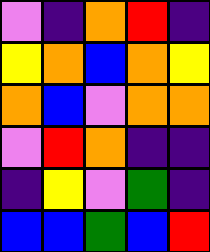[["violet", "indigo", "orange", "red", "indigo"], ["yellow", "orange", "blue", "orange", "yellow"], ["orange", "blue", "violet", "orange", "orange"], ["violet", "red", "orange", "indigo", "indigo"], ["indigo", "yellow", "violet", "green", "indigo"], ["blue", "blue", "green", "blue", "red"]]